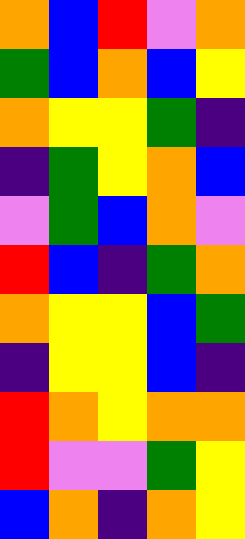[["orange", "blue", "red", "violet", "orange"], ["green", "blue", "orange", "blue", "yellow"], ["orange", "yellow", "yellow", "green", "indigo"], ["indigo", "green", "yellow", "orange", "blue"], ["violet", "green", "blue", "orange", "violet"], ["red", "blue", "indigo", "green", "orange"], ["orange", "yellow", "yellow", "blue", "green"], ["indigo", "yellow", "yellow", "blue", "indigo"], ["red", "orange", "yellow", "orange", "orange"], ["red", "violet", "violet", "green", "yellow"], ["blue", "orange", "indigo", "orange", "yellow"]]